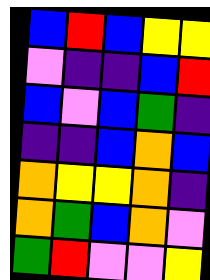[["blue", "red", "blue", "yellow", "yellow"], ["violet", "indigo", "indigo", "blue", "red"], ["blue", "violet", "blue", "green", "indigo"], ["indigo", "indigo", "blue", "orange", "blue"], ["orange", "yellow", "yellow", "orange", "indigo"], ["orange", "green", "blue", "orange", "violet"], ["green", "red", "violet", "violet", "yellow"]]